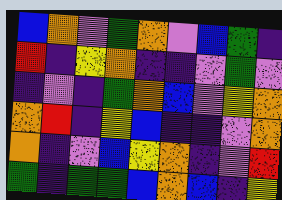[["blue", "orange", "violet", "green", "orange", "violet", "blue", "green", "indigo"], ["red", "indigo", "yellow", "orange", "indigo", "indigo", "violet", "green", "violet"], ["indigo", "violet", "indigo", "green", "orange", "blue", "violet", "yellow", "orange"], ["orange", "red", "indigo", "yellow", "blue", "indigo", "indigo", "violet", "orange"], ["orange", "indigo", "violet", "blue", "yellow", "orange", "indigo", "violet", "red"], ["green", "indigo", "green", "green", "blue", "orange", "blue", "indigo", "yellow"]]